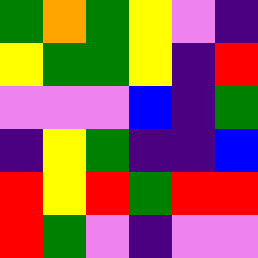[["green", "orange", "green", "yellow", "violet", "indigo"], ["yellow", "green", "green", "yellow", "indigo", "red"], ["violet", "violet", "violet", "blue", "indigo", "green"], ["indigo", "yellow", "green", "indigo", "indigo", "blue"], ["red", "yellow", "red", "green", "red", "red"], ["red", "green", "violet", "indigo", "violet", "violet"]]